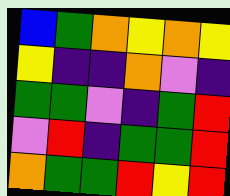[["blue", "green", "orange", "yellow", "orange", "yellow"], ["yellow", "indigo", "indigo", "orange", "violet", "indigo"], ["green", "green", "violet", "indigo", "green", "red"], ["violet", "red", "indigo", "green", "green", "red"], ["orange", "green", "green", "red", "yellow", "red"]]